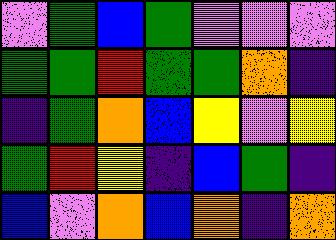[["violet", "green", "blue", "green", "violet", "violet", "violet"], ["green", "green", "red", "green", "green", "orange", "indigo"], ["indigo", "green", "orange", "blue", "yellow", "violet", "yellow"], ["green", "red", "yellow", "indigo", "blue", "green", "indigo"], ["blue", "violet", "orange", "blue", "orange", "indigo", "orange"]]